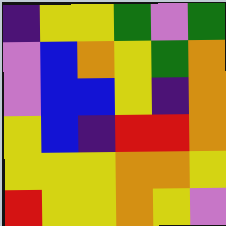[["indigo", "yellow", "yellow", "green", "violet", "green"], ["violet", "blue", "orange", "yellow", "green", "orange"], ["violet", "blue", "blue", "yellow", "indigo", "orange"], ["yellow", "blue", "indigo", "red", "red", "orange"], ["yellow", "yellow", "yellow", "orange", "orange", "yellow"], ["red", "yellow", "yellow", "orange", "yellow", "violet"]]